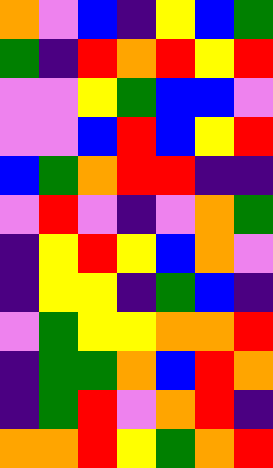[["orange", "violet", "blue", "indigo", "yellow", "blue", "green"], ["green", "indigo", "red", "orange", "red", "yellow", "red"], ["violet", "violet", "yellow", "green", "blue", "blue", "violet"], ["violet", "violet", "blue", "red", "blue", "yellow", "red"], ["blue", "green", "orange", "red", "red", "indigo", "indigo"], ["violet", "red", "violet", "indigo", "violet", "orange", "green"], ["indigo", "yellow", "red", "yellow", "blue", "orange", "violet"], ["indigo", "yellow", "yellow", "indigo", "green", "blue", "indigo"], ["violet", "green", "yellow", "yellow", "orange", "orange", "red"], ["indigo", "green", "green", "orange", "blue", "red", "orange"], ["indigo", "green", "red", "violet", "orange", "red", "indigo"], ["orange", "orange", "red", "yellow", "green", "orange", "red"]]